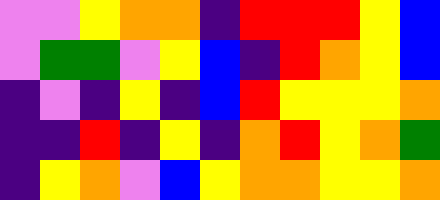[["violet", "violet", "yellow", "orange", "orange", "indigo", "red", "red", "red", "yellow", "blue"], ["violet", "green", "green", "violet", "yellow", "blue", "indigo", "red", "orange", "yellow", "blue"], ["indigo", "violet", "indigo", "yellow", "indigo", "blue", "red", "yellow", "yellow", "yellow", "orange"], ["indigo", "indigo", "red", "indigo", "yellow", "indigo", "orange", "red", "yellow", "orange", "green"], ["indigo", "yellow", "orange", "violet", "blue", "yellow", "orange", "orange", "yellow", "yellow", "orange"]]